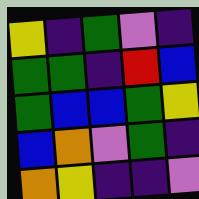[["yellow", "indigo", "green", "violet", "indigo"], ["green", "green", "indigo", "red", "blue"], ["green", "blue", "blue", "green", "yellow"], ["blue", "orange", "violet", "green", "indigo"], ["orange", "yellow", "indigo", "indigo", "violet"]]